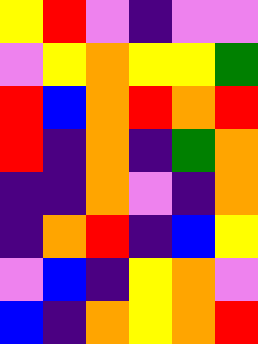[["yellow", "red", "violet", "indigo", "violet", "violet"], ["violet", "yellow", "orange", "yellow", "yellow", "green"], ["red", "blue", "orange", "red", "orange", "red"], ["red", "indigo", "orange", "indigo", "green", "orange"], ["indigo", "indigo", "orange", "violet", "indigo", "orange"], ["indigo", "orange", "red", "indigo", "blue", "yellow"], ["violet", "blue", "indigo", "yellow", "orange", "violet"], ["blue", "indigo", "orange", "yellow", "orange", "red"]]